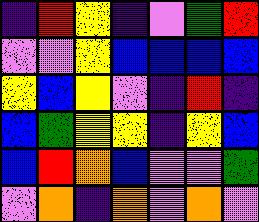[["indigo", "red", "yellow", "indigo", "violet", "green", "red"], ["violet", "violet", "yellow", "blue", "blue", "blue", "blue"], ["yellow", "blue", "yellow", "violet", "indigo", "red", "indigo"], ["blue", "green", "yellow", "yellow", "indigo", "yellow", "blue"], ["blue", "red", "orange", "blue", "violet", "violet", "green"], ["violet", "orange", "indigo", "orange", "violet", "orange", "violet"]]